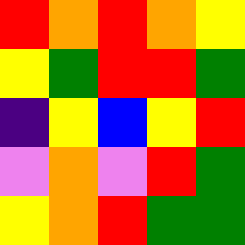[["red", "orange", "red", "orange", "yellow"], ["yellow", "green", "red", "red", "green"], ["indigo", "yellow", "blue", "yellow", "red"], ["violet", "orange", "violet", "red", "green"], ["yellow", "orange", "red", "green", "green"]]